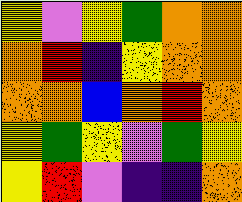[["yellow", "violet", "yellow", "green", "orange", "orange"], ["orange", "red", "indigo", "yellow", "orange", "orange"], ["orange", "orange", "blue", "orange", "red", "orange"], ["yellow", "green", "yellow", "violet", "green", "yellow"], ["yellow", "red", "violet", "indigo", "indigo", "orange"]]